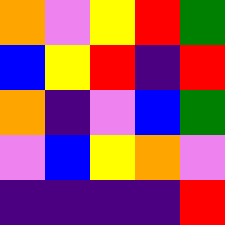[["orange", "violet", "yellow", "red", "green"], ["blue", "yellow", "red", "indigo", "red"], ["orange", "indigo", "violet", "blue", "green"], ["violet", "blue", "yellow", "orange", "violet"], ["indigo", "indigo", "indigo", "indigo", "red"]]